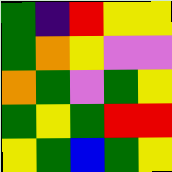[["green", "indigo", "red", "yellow", "yellow"], ["green", "orange", "yellow", "violet", "violet"], ["orange", "green", "violet", "green", "yellow"], ["green", "yellow", "green", "red", "red"], ["yellow", "green", "blue", "green", "yellow"]]